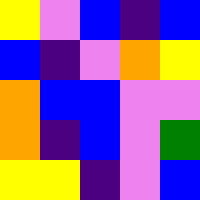[["yellow", "violet", "blue", "indigo", "blue"], ["blue", "indigo", "violet", "orange", "yellow"], ["orange", "blue", "blue", "violet", "violet"], ["orange", "indigo", "blue", "violet", "green"], ["yellow", "yellow", "indigo", "violet", "blue"]]